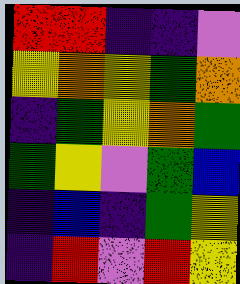[["red", "red", "indigo", "indigo", "violet"], ["yellow", "orange", "yellow", "green", "orange"], ["indigo", "green", "yellow", "orange", "green"], ["green", "yellow", "violet", "green", "blue"], ["indigo", "blue", "indigo", "green", "yellow"], ["indigo", "red", "violet", "red", "yellow"]]